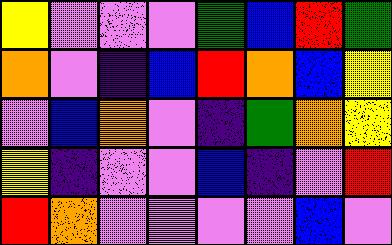[["yellow", "violet", "violet", "violet", "green", "blue", "red", "green"], ["orange", "violet", "indigo", "blue", "red", "orange", "blue", "yellow"], ["violet", "blue", "orange", "violet", "indigo", "green", "orange", "yellow"], ["yellow", "indigo", "violet", "violet", "blue", "indigo", "violet", "red"], ["red", "orange", "violet", "violet", "violet", "violet", "blue", "violet"]]